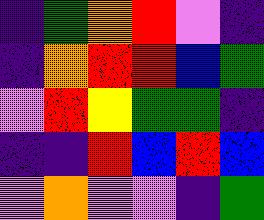[["indigo", "green", "orange", "red", "violet", "indigo"], ["indigo", "orange", "red", "red", "blue", "green"], ["violet", "red", "yellow", "green", "green", "indigo"], ["indigo", "indigo", "red", "blue", "red", "blue"], ["violet", "orange", "violet", "violet", "indigo", "green"]]